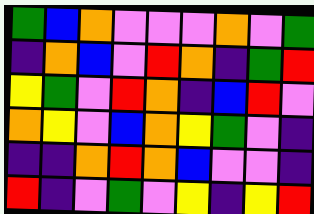[["green", "blue", "orange", "violet", "violet", "violet", "orange", "violet", "green"], ["indigo", "orange", "blue", "violet", "red", "orange", "indigo", "green", "red"], ["yellow", "green", "violet", "red", "orange", "indigo", "blue", "red", "violet"], ["orange", "yellow", "violet", "blue", "orange", "yellow", "green", "violet", "indigo"], ["indigo", "indigo", "orange", "red", "orange", "blue", "violet", "violet", "indigo"], ["red", "indigo", "violet", "green", "violet", "yellow", "indigo", "yellow", "red"]]